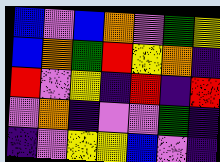[["blue", "violet", "blue", "orange", "violet", "green", "yellow"], ["blue", "orange", "green", "red", "yellow", "orange", "indigo"], ["red", "violet", "yellow", "indigo", "red", "indigo", "red"], ["violet", "orange", "indigo", "violet", "violet", "green", "indigo"], ["indigo", "violet", "yellow", "yellow", "blue", "violet", "indigo"]]